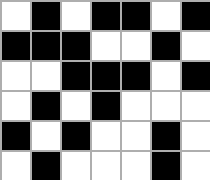[["white", "black", "white", "black", "black", "white", "black"], ["black", "black", "black", "white", "white", "black", "white"], ["white", "white", "black", "black", "black", "white", "black"], ["white", "black", "white", "black", "white", "white", "white"], ["black", "white", "black", "white", "white", "black", "white"], ["white", "black", "white", "white", "white", "black", "white"]]